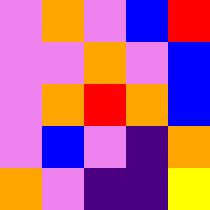[["violet", "orange", "violet", "blue", "red"], ["violet", "violet", "orange", "violet", "blue"], ["violet", "orange", "red", "orange", "blue"], ["violet", "blue", "violet", "indigo", "orange"], ["orange", "violet", "indigo", "indigo", "yellow"]]